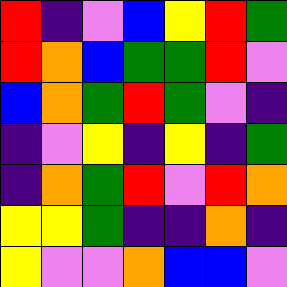[["red", "indigo", "violet", "blue", "yellow", "red", "green"], ["red", "orange", "blue", "green", "green", "red", "violet"], ["blue", "orange", "green", "red", "green", "violet", "indigo"], ["indigo", "violet", "yellow", "indigo", "yellow", "indigo", "green"], ["indigo", "orange", "green", "red", "violet", "red", "orange"], ["yellow", "yellow", "green", "indigo", "indigo", "orange", "indigo"], ["yellow", "violet", "violet", "orange", "blue", "blue", "violet"]]